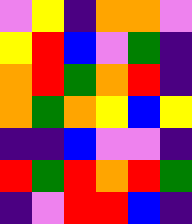[["violet", "yellow", "indigo", "orange", "orange", "violet"], ["yellow", "red", "blue", "violet", "green", "indigo"], ["orange", "red", "green", "orange", "red", "indigo"], ["orange", "green", "orange", "yellow", "blue", "yellow"], ["indigo", "indigo", "blue", "violet", "violet", "indigo"], ["red", "green", "red", "orange", "red", "green"], ["indigo", "violet", "red", "red", "blue", "indigo"]]